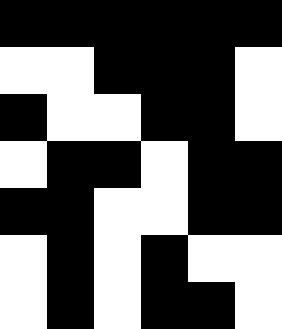[["black", "black", "black", "black", "black", "black"], ["white", "white", "black", "black", "black", "white"], ["black", "white", "white", "black", "black", "white"], ["white", "black", "black", "white", "black", "black"], ["black", "black", "white", "white", "black", "black"], ["white", "black", "white", "black", "white", "white"], ["white", "black", "white", "black", "black", "white"]]